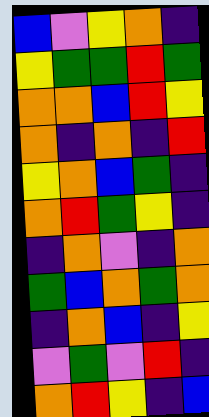[["blue", "violet", "yellow", "orange", "indigo"], ["yellow", "green", "green", "red", "green"], ["orange", "orange", "blue", "red", "yellow"], ["orange", "indigo", "orange", "indigo", "red"], ["yellow", "orange", "blue", "green", "indigo"], ["orange", "red", "green", "yellow", "indigo"], ["indigo", "orange", "violet", "indigo", "orange"], ["green", "blue", "orange", "green", "orange"], ["indigo", "orange", "blue", "indigo", "yellow"], ["violet", "green", "violet", "red", "indigo"], ["orange", "red", "yellow", "indigo", "blue"]]